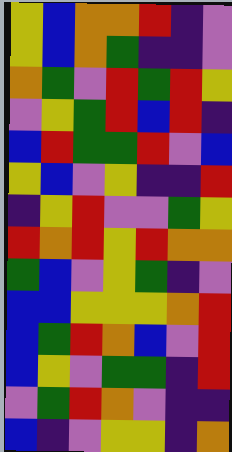[["yellow", "blue", "orange", "orange", "red", "indigo", "violet"], ["yellow", "blue", "orange", "green", "indigo", "indigo", "violet"], ["orange", "green", "violet", "red", "green", "red", "yellow"], ["violet", "yellow", "green", "red", "blue", "red", "indigo"], ["blue", "red", "green", "green", "red", "violet", "blue"], ["yellow", "blue", "violet", "yellow", "indigo", "indigo", "red"], ["indigo", "yellow", "red", "violet", "violet", "green", "yellow"], ["red", "orange", "red", "yellow", "red", "orange", "orange"], ["green", "blue", "violet", "yellow", "green", "indigo", "violet"], ["blue", "blue", "yellow", "yellow", "yellow", "orange", "red"], ["blue", "green", "red", "orange", "blue", "violet", "red"], ["blue", "yellow", "violet", "green", "green", "indigo", "red"], ["violet", "green", "red", "orange", "violet", "indigo", "indigo"], ["blue", "indigo", "violet", "yellow", "yellow", "indigo", "orange"]]